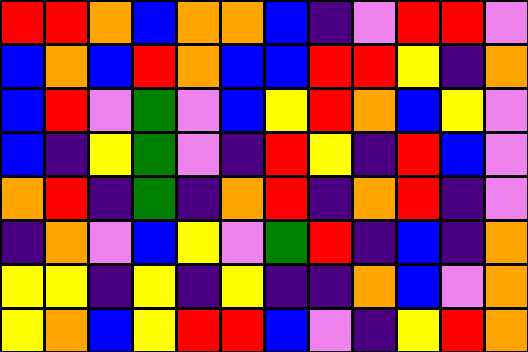[["red", "red", "orange", "blue", "orange", "orange", "blue", "indigo", "violet", "red", "red", "violet"], ["blue", "orange", "blue", "red", "orange", "blue", "blue", "red", "red", "yellow", "indigo", "orange"], ["blue", "red", "violet", "green", "violet", "blue", "yellow", "red", "orange", "blue", "yellow", "violet"], ["blue", "indigo", "yellow", "green", "violet", "indigo", "red", "yellow", "indigo", "red", "blue", "violet"], ["orange", "red", "indigo", "green", "indigo", "orange", "red", "indigo", "orange", "red", "indigo", "violet"], ["indigo", "orange", "violet", "blue", "yellow", "violet", "green", "red", "indigo", "blue", "indigo", "orange"], ["yellow", "yellow", "indigo", "yellow", "indigo", "yellow", "indigo", "indigo", "orange", "blue", "violet", "orange"], ["yellow", "orange", "blue", "yellow", "red", "red", "blue", "violet", "indigo", "yellow", "red", "orange"]]